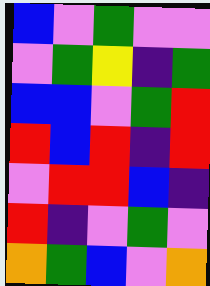[["blue", "violet", "green", "violet", "violet"], ["violet", "green", "yellow", "indigo", "green"], ["blue", "blue", "violet", "green", "red"], ["red", "blue", "red", "indigo", "red"], ["violet", "red", "red", "blue", "indigo"], ["red", "indigo", "violet", "green", "violet"], ["orange", "green", "blue", "violet", "orange"]]